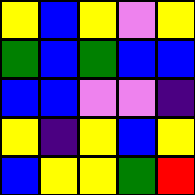[["yellow", "blue", "yellow", "violet", "yellow"], ["green", "blue", "green", "blue", "blue"], ["blue", "blue", "violet", "violet", "indigo"], ["yellow", "indigo", "yellow", "blue", "yellow"], ["blue", "yellow", "yellow", "green", "red"]]